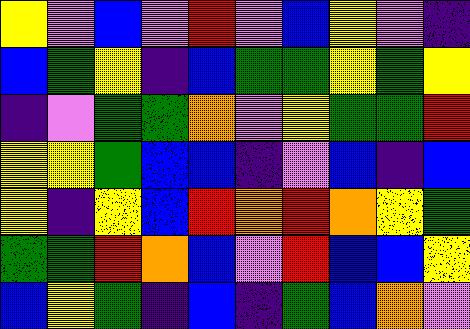[["yellow", "violet", "blue", "violet", "red", "violet", "blue", "yellow", "violet", "indigo"], ["blue", "green", "yellow", "indigo", "blue", "green", "green", "yellow", "green", "yellow"], ["indigo", "violet", "green", "green", "orange", "violet", "yellow", "green", "green", "red"], ["yellow", "yellow", "green", "blue", "blue", "indigo", "violet", "blue", "indigo", "blue"], ["yellow", "indigo", "yellow", "blue", "red", "orange", "red", "orange", "yellow", "green"], ["green", "green", "red", "orange", "blue", "violet", "red", "blue", "blue", "yellow"], ["blue", "yellow", "green", "indigo", "blue", "indigo", "green", "blue", "orange", "violet"]]